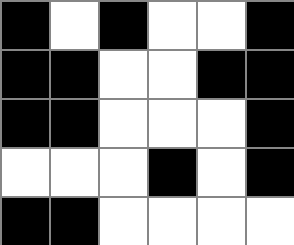[["black", "white", "black", "white", "white", "black"], ["black", "black", "white", "white", "black", "black"], ["black", "black", "white", "white", "white", "black"], ["white", "white", "white", "black", "white", "black"], ["black", "black", "white", "white", "white", "white"]]